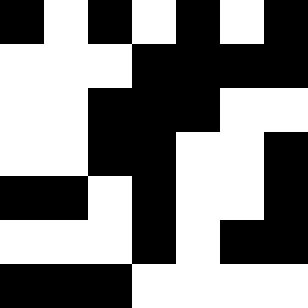[["black", "white", "black", "white", "black", "white", "black"], ["white", "white", "white", "black", "black", "black", "black"], ["white", "white", "black", "black", "black", "white", "white"], ["white", "white", "black", "black", "white", "white", "black"], ["black", "black", "white", "black", "white", "white", "black"], ["white", "white", "white", "black", "white", "black", "black"], ["black", "black", "black", "white", "white", "white", "white"]]